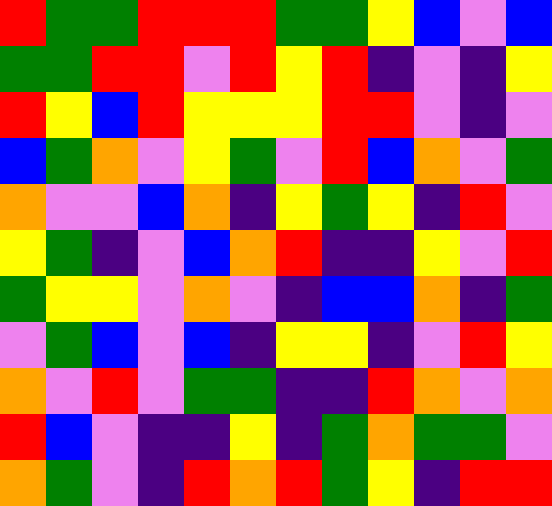[["red", "green", "green", "red", "red", "red", "green", "green", "yellow", "blue", "violet", "blue"], ["green", "green", "red", "red", "violet", "red", "yellow", "red", "indigo", "violet", "indigo", "yellow"], ["red", "yellow", "blue", "red", "yellow", "yellow", "yellow", "red", "red", "violet", "indigo", "violet"], ["blue", "green", "orange", "violet", "yellow", "green", "violet", "red", "blue", "orange", "violet", "green"], ["orange", "violet", "violet", "blue", "orange", "indigo", "yellow", "green", "yellow", "indigo", "red", "violet"], ["yellow", "green", "indigo", "violet", "blue", "orange", "red", "indigo", "indigo", "yellow", "violet", "red"], ["green", "yellow", "yellow", "violet", "orange", "violet", "indigo", "blue", "blue", "orange", "indigo", "green"], ["violet", "green", "blue", "violet", "blue", "indigo", "yellow", "yellow", "indigo", "violet", "red", "yellow"], ["orange", "violet", "red", "violet", "green", "green", "indigo", "indigo", "red", "orange", "violet", "orange"], ["red", "blue", "violet", "indigo", "indigo", "yellow", "indigo", "green", "orange", "green", "green", "violet"], ["orange", "green", "violet", "indigo", "red", "orange", "red", "green", "yellow", "indigo", "red", "red"]]